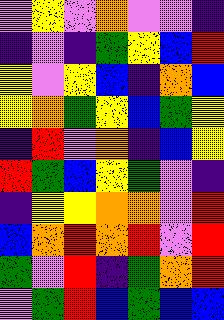[["violet", "yellow", "violet", "orange", "violet", "violet", "indigo"], ["indigo", "violet", "indigo", "green", "yellow", "blue", "red"], ["yellow", "violet", "yellow", "blue", "indigo", "orange", "blue"], ["yellow", "orange", "green", "yellow", "blue", "green", "yellow"], ["indigo", "red", "violet", "orange", "indigo", "blue", "yellow"], ["red", "green", "blue", "yellow", "green", "violet", "indigo"], ["indigo", "yellow", "yellow", "orange", "orange", "violet", "red"], ["blue", "orange", "red", "orange", "red", "violet", "red"], ["green", "violet", "red", "indigo", "green", "orange", "red"], ["violet", "green", "red", "blue", "green", "blue", "blue"]]